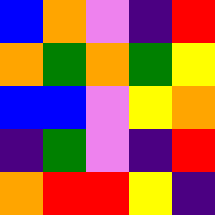[["blue", "orange", "violet", "indigo", "red"], ["orange", "green", "orange", "green", "yellow"], ["blue", "blue", "violet", "yellow", "orange"], ["indigo", "green", "violet", "indigo", "red"], ["orange", "red", "red", "yellow", "indigo"]]